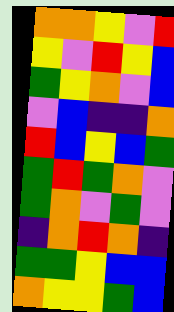[["orange", "orange", "yellow", "violet", "red"], ["yellow", "violet", "red", "yellow", "blue"], ["green", "yellow", "orange", "violet", "blue"], ["violet", "blue", "indigo", "indigo", "orange"], ["red", "blue", "yellow", "blue", "green"], ["green", "red", "green", "orange", "violet"], ["green", "orange", "violet", "green", "violet"], ["indigo", "orange", "red", "orange", "indigo"], ["green", "green", "yellow", "blue", "blue"], ["orange", "yellow", "yellow", "green", "blue"]]